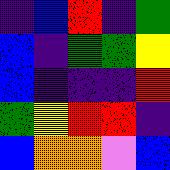[["indigo", "blue", "red", "indigo", "green"], ["blue", "indigo", "green", "green", "yellow"], ["blue", "indigo", "indigo", "indigo", "red"], ["green", "yellow", "red", "red", "indigo"], ["blue", "orange", "orange", "violet", "blue"]]